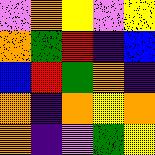[["violet", "orange", "yellow", "violet", "yellow"], ["orange", "green", "red", "indigo", "blue"], ["blue", "red", "green", "orange", "indigo"], ["orange", "indigo", "orange", "yellow", "orange"], ["orange", "indigo", "violet", "green", "yellow"]]